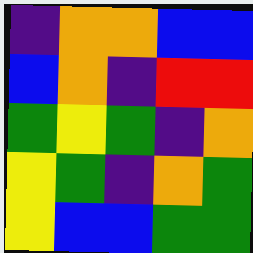[["indigo", "orange", "orange", "blue", "blue"], ["blue", "orange", "indigo", "red", "red"], ["green", "yellow", "green", "indigo", "orange"], ["yellow", "green", "indigo", "orange", "green"], ["yellow", "blue", "blue", "green", "green"]]